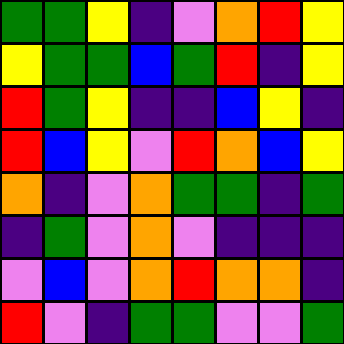[["green", "green", "yellow", "indigo", "violet", "orange", "red", "yellow"], ["yellow", "green", "green", "blue", "green", "red", "indigo", "yellow"], ["red", "green", "yellow", "indigo", "indigo", "blue", "yellow", "indigo"], ["red", "blue", "yellow", "violet", "red", "orange", "blue", "yellow"], ["orange", "indigo", "violet", "orange", "green", "green", "indigo", "green"], ["indigo", "green", "violet", "orange", "violet", "indigo", "indigo", "indigo"], ["violet", "blue", "violet", "orange", "red", "orange", "orange", "indigo"], ["red", "violet", "indigo", "green", "green", "violet", "violet", "green"]]